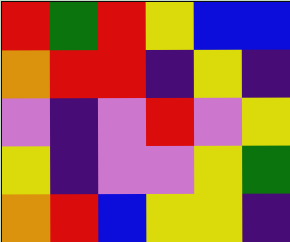[["red", "green", "red", "yellow", "blue", "blue"], ["orange", "red", "red", "indigo", "yellow", "indigo"], ["violet", "indigo", "violet", "red", "violet", "yellow"], ["yellow", "indigo", "violet", "violet", "yellow", "green"], ["orange", "red", "blue", "yellow", "yellow", "indigo"]]